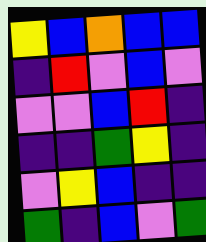[["yellow", "blue", "orange", "blue", "blue"], ["indigo", "red", "violet", "blue", "violet"], ["violet", "violet", "blue", "red", "indigo"], ["indigo", "indigo", "green", "yellow", "indigo"], ["violet", "yellow", "blue", "indigo", "indigo"], ["green", "indigo", "blue", "violet", "green"]]